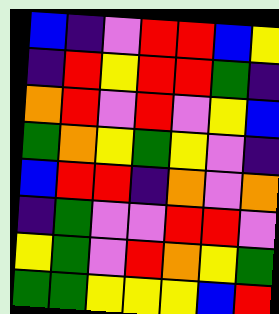[["blue", "indigo", "violet", "red", "red", "blue", "yellow"], ["indigo", "red", "yellow", "red", "red", "green", "indigo"], ["orange", "red", "violet", "red", "violet", "yellow", "blue"], ["green", "orange", "yellow", "green", "yellow", "violet", "indigo"], ["blue", "red", "red", "indigo", "orange", "violet", "orange"], ["indigo", "green", "violet", "violet", "red", "red", "violet"], ["yellow", "green", "violet", "red", "orange", "yellow", "green"], ["green", "green", "yellow", "yellow", "yellow", "blue", "red"]]